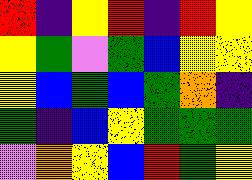[["red", "indigo", "yellow", "red", "indigo", "red", "yellow"], ["yellow", "green", "violet", "green", "blue", "yellow", "yellow"], ["yellow", "blue", "green", "blue", "green", "orange", "indigo"], ["green", "indigo", "blue", "yellow", "green", "green", "green"], ["violet", "orange", "yellow", "blue", "red", "green", "yellow"]]